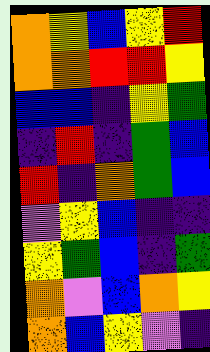[["orange", "yellow", "blue", "yellow", "red"], ["orange", "orange", "red", "red", "yellow"], ["blue", "blue", "indigo", "yellow", "green"], ["indigo", "red", "indigo", "green", "blue"], ["red", "indigo", "orange", "green", "blue"], ["violet", "yellow", "blue", "indigo", "indigo"], ["yellow", "green", "blue", "indigo", "green"], ["orange", "violet", "blue", "orange", "yellow"], ["orange", "blue", "yellow", "violet", "indigo"]]